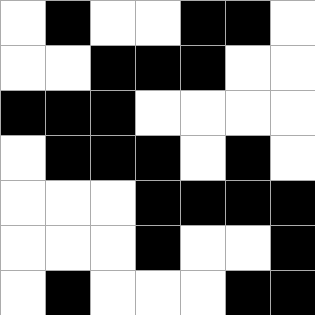[["white", "black", "white", "white", "black", "black", "white"], ["white", "white", "black", "black", "black", "white", "white"], ["black", "black", "black", "white", "white", "white", "white"], ["white", "black", "black", "black", "white", "black", "white"], ["white", "white", "white", "black", "black", "black", "black"], ["white", "white", "white", "black", "white", "white", "black"], ["white", "black", "white", "white", "white", "black", "black"]]